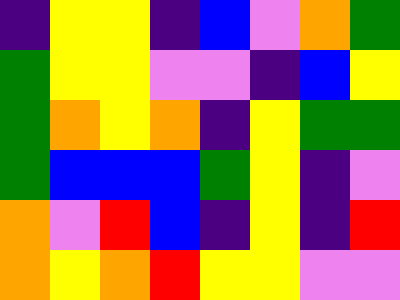[["indigo", "yellow", "yellow", "indigo", "blue", "violet", "orange", "green"], ["green", "yellow", "yellow", "violet", "violet", "indigo", "blue", "yellow"], ["green", "orange", "yellow", "orange", "indigo", "yellow", "green", "green"], ["green", "blue", "blue", "blue", "green", "yellow", "indigo", "violet"], ["orange", "violet", "red", "blue", "indigo", "yellow", "indigo", "red"], ["orange", "yellow", "orange", "red", "yellow", "yellow", "violet", "violet"]]